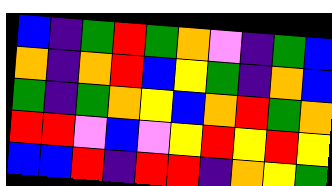[["blue", "indigo", "green", "red", "green", "orange", "violet", "indigo", "green", "blue"], ["orange", "indigo", "orange", "red", "blue", "yellow", "green", "indigo", "orange", "blue"], ["green", "indigo", "green", "orange", "yellow", "blue", "orange", "red", "green", "orange"], ["red", "red", "violet", "blue", "violet", "yellow", "red", "yellow", "red", "yellow"], ["blue", "blue", "red", "indigo", "red", "red", "indigo", "orange", "yellow", "green"]]